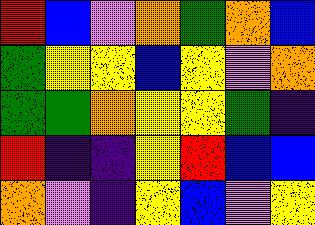[["red", "blue", "violet", "orange", "green", "orange", "blue"], ["green", "yellow", "yellow", "blue", "yellow", "violet", "orange"], ["green", "green", "orange", "yellow", "yellow", "green", "indigo"], ["red", "indigo", "indigo", "yellow", "red", "blue", "blue"], ["orange", "violet", "indigo", "yellow", "blue", "violet", "yellow"]]